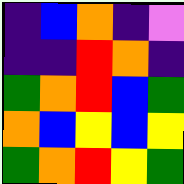[["indigo", "blue", "orange", "indigo", "violet"], ["indigo", "indigo", "red", "orange", "indigo"], ["green", "orange", "red", "blue", "green"], ["orange", "blue", "yellow", "blue", "yellow"], ["green", "orange", "red", "yellow", "green"]]